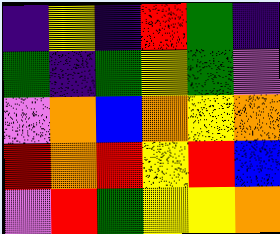[["indigo", "yellow", "indigo", "red", "green", "indigo"], ["green", "indigo", "green", "yellow", "green", "violet"], ["violet", "orange", "blue", "orange", "yellow", "orange"], ["red", "orange", "red", "yellow", "red", "blue"], ["violet", "red", "green", "yellow", "yellow", "orange"]]